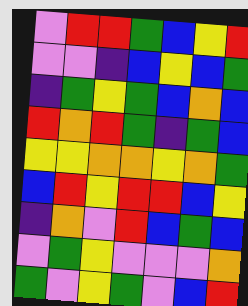[["violet", "red", "red", "green", "blue", "yellow", "red"], ["violet", "violet", "indigo", "blue", "yellow", "blue", "green"], ["indigo", "green", "yellow", "green", "blue", "orange", "blue"], ["red", "orange", "red", "green", "indigo", "green", "blue"], ["yellow", "yellow", "orange", "orange", "yellow", "orange", "green"], ["blue", "red", "yellow", "red", "red", "blue", "yellow"], ["indigo", "orange", "violet", "red", "blue", "green", "blue"], ["violet", "green", "yellow", "violet", "violet", "violet", "orange"], ["green", "violet", "yellow", "green", "violet", "blue", "red"]]